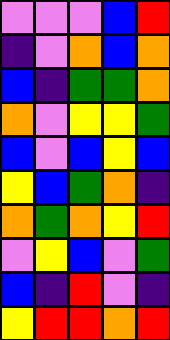[["violet", "violet", "violet", "blue", "red"], ["indigo", "violet", "orange", "blue", "orange"], ["blue", "indigo", "green", "green", "orange"], ["orange", "violet", "yellow", "yellow", "green"], ["blue", "violet", "blue", "yellow", "blue"], ["yellow", "blue", "green", "orange", "indigo"], ["orange", "green", "orange", "yellow", "red"], ["violet", "yellow", "blue", "violet", "green"], ["blue", "indigo", "red", "violet", "indigo"], ["yellow", "red", "red", "orange", "red"]]